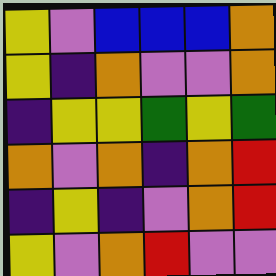[["yellow", "violet", "blue", "blue", "blue", "orange"], ["yellow", "indigo", "orange", "violet", "violet", "orange"], ["indigo", "yellow", "yellow", "green", "yellow", "green"], ["orange", "violet", "orange", "indigo", "orange", "red"], ["indigo", "yellow", "indigo", "violet", "orange", "red"], ["yellow", "violet", "orange", "red", "violet", "violet"]]